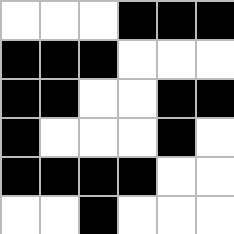[["white", "white", "white", "black", "black", "black"], ["black", "black", "black", "white", "white", "white"], ["black", "black", "white", "white", "black", "black"], ["black", "white", "white", "white", "black", "white"], ["black", "black", "black", "black", "white", "white"], ["white", "white", "black", "white", "white", "white"]]